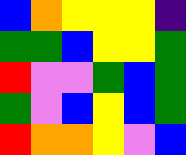[["blue", "orange", "yellow", "yellow", "yellow", "indigo"], ["green", "green", "blue", "yellow", "yellow", "green"], ["red", "violet", "violet", "green", "blue", "green"], ["green", "violet", "blue", "yellow", "blue", "green"], ["red", "orange", "orange", "yellow", "violet", "blue"]]